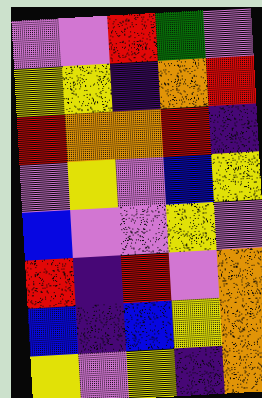[["violet", "violet", "red", "green", "violet"], ["yellow", "yellow", "indigo", "orange", "red"], ["red", "orange", "orange", "red", "indigo"], ["violet", "yellow", "violet", "blue", "yellow"], ["blue", "violet", "violet", "yellow", "violet"], ["red", "indigo", "red", "violet", "orange"], ["blue", "indigo", "blue", "yellow", "orange"], ["yellow", "violet", "yellow", "indigo", "orange"]]